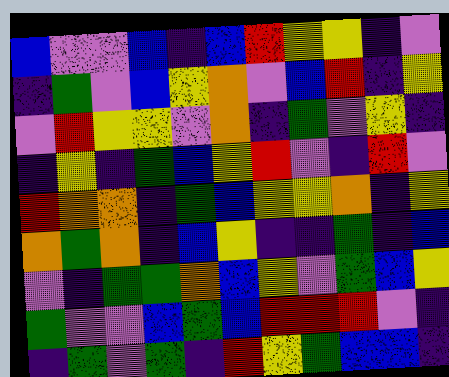[["blue", "violet", "violet", "blue", "indigo", "blue", "red", "yellow", "yellow", "indigo", "violet"], ["indigo", "green", "violet", "blue", "yellow", "orange", "violet", "blue", "red", "indigo", "yellow"], ["violet", "red", "yellow", "yellow", "violet", "orange", "indigo", "green", "violet", "yellow", "indigo"], ["indigo", "yellow", "indigo", "green", "blue", "yellow", "red", "violet", "indigo", "red", "violet"], ["red", "orange", "orange", "indigo", "green", "blue", "yellow", "yellow", "orange", "indigo", "yellow"], ["orange", "green", "orange", "indigo", "blue", "yellow", "indigo", "indigo", "green", "indigo", "blue"], ["violet", "indigo", "green", "green", "orange", "blue", "yellow", "violet", "green", "blue", "yellow"], ["green", "violet", "violet", "blue", "green", "blue", "red", "red", "red", "violet", "indigo"], ["indigo", "green", "violet", "green", "indigo", "red", "yellow", "green", "blue", "blue", "indigo"]]